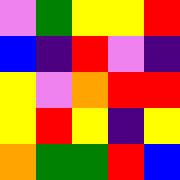[["violet", "green", "yellow", "yellow", "red"], ["blue", "indigo", "red", "violet", "indigo"], ["yellow", "violet", "orange", "red", "red"], ["yellow", "red", "yellow", "indigo", "yellow"], ["orange", "green", "green", "red", "blue"]]